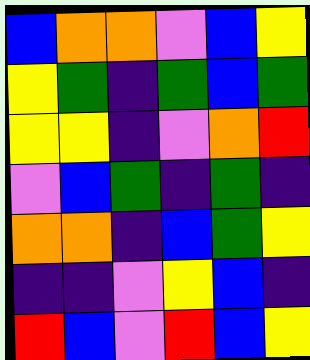[["blue", "orange", "orange", "violet", "blue", "yellow"], ["yellow", "green", "indigo", "green", "blue", "green"], ["yellow", "yellow", "indigo", "violet", "orange", "red"], ["violet", "blue", "green", "indigo", "green", "indigo"], ["orange", "orange", "indigo", "blue", "green", "yellow"], ["indigo", "indigo", "violet", "yellow", "blue", "indigo"], ["red", "blue", "violet", "red", "blue", "yellow"]]